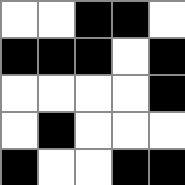[["white", "white", "black", "black", "white"], ["black", "black", "black", "white", "black"], ["white", "white", "white", "white", "black"], ["white", "black", "white", "white", "white"], ["black", "white", "white", "black", "black"]]